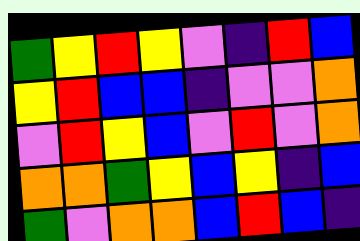[["green", "yellow", "red", "yellow", "violet", "indigo", "red", "blue"], ["yellow", "red", "blue", "blue", "indigo", "violet", "violet", "orange"], ["violet", "red", "yellow", "blue", "violet", "red", "violet", "orange"], ["orange", "orange", "green", "yellow", "blue", "yellow", "indigo", "blue"], ["green", "violet", "orange", "orange", "blue", "red", "blue", "indigo"]]